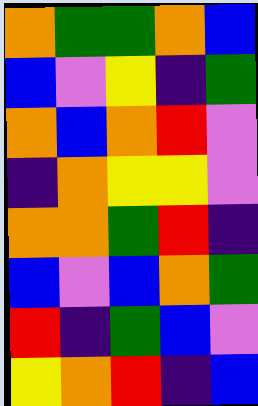[["orange", "green", "green", "orange", "blue"], ["blue", "violet", "yellow", "indigo", "green"], ["orange", "blue", "orange", "red", "violet"], ["indigo", "orange", "yellow", "yellow", "violet"], ["orange", "orange", "green", "red", "indigo"], ["blue", "violet", "blue", "orange", "green"], ["red", "indigo", "green", "blue", "violet"], ["yellow", "orange", "red", "indigo", "blue"]]